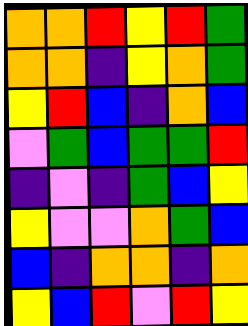[["orange", "orange", "red", "yellow", "red", "green"], ["orange", "orange", "indigo", "yellow", "orange", "green"], ["yellow", "red", "blue", "indigo", "orange", "blue"], ["violet", "green", "blue", "green", "green", "red"], ["indigo", "violet", "indigo", "green", "blue", "yellow"], ["yellow", "violet", "violet", "orange", "green", "blue"], ["blue", "indigo", "orange", "orange", "indigo", "orange"], ["yellow", "blue", "red", "violet", "red", "yellow"]]